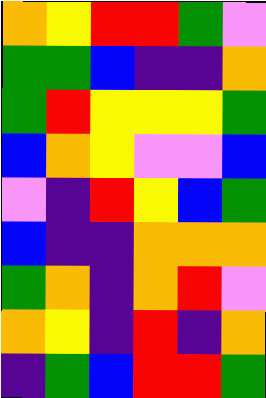[["orange", "yellow", "red", "red", "green", "violet"], ["green", "green", "blue", "indigo", "indigo", "orange"], ["green", "red", "yellow", "yellow", "yellow", "green"], ["blue", "orange", "yellow", "violet", "violet", "blue"], ["violet", "indigo", "red", "yellow", "blue", "green"], ["blue", "indigo", "indigo", "orange", "orange", "orange"], ["green", "orange", "indigo", "orange", "red", "violet"], ["orange", "yellow", "indigo", "red", "indigo", "orange"], ["indigo", "green", "blue", "red", "red", "green"]]